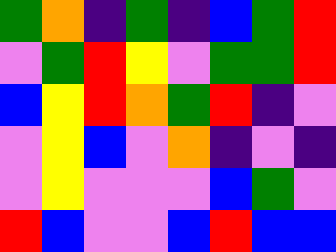[["green", "orange", "indigo", "green", "indigo", "blue", "green", "red"], ["violet", "green", "red", "yellow", "violet", "green", "green", "red"], ["blue", "yellow", "red", "orange", "green", "red", "indigo", "violet"], ["violet", "yellow", "blue", "violet", "orange", "indigo", "violet", "indigo"], ["violet", "yellow", "violet", "violet", "violet", "blue", "green", "violet"], ["red", "blue", "violet", "violet", "blue", "red", "blue", "blue"]]